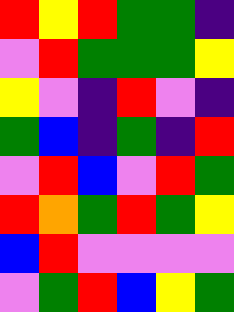[["red", "yellow", "red", "green", "green", "indigo"], ["violet", "red", "green", "green", "green", "yellow"], ["yellow", "violet", "indigo", "red", "violet", "indigo"], ["green", "blue", "indigo", "green", "indigo", "red"], ["violet", "red", "blue", "violet", "red", "green"], ["red", "orange", "green", "red", "green", "yellow"], ["blue", "red", "violet", "violet", "violet", "violet"], ["violet", "green", "red", "blue", "yellow", "green"]]